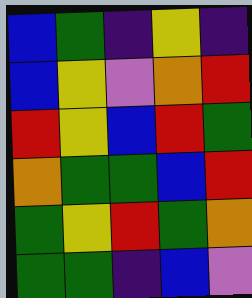[["blue", "green", "indigo", "yellow", "indigo"], ["blue", "yellow", "violet", "orange", "red"], ["red", "yellow", "blue", "red", "green"], ["orange", "green", "green", "blue", "red"], ["green", "yellow", "red", "green", "orange"], ["green", "green", "indigo", "blue", "violet"]]